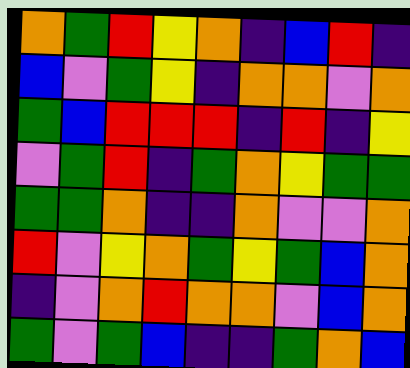[["orange", "green", "red", "yellow", "orange", "indigo", "blue", "red", "indigo"], ["blue", "violet", "green", "yellow", "indigo", "orange", "orange", "violet", "orange"], ["green", "blue", "red", "red", "red", "indigo", "red", "indigo", "yellow"], ["violet", "green", "red", "indigo", "green", "orange", "yellow", "green", "green"], ["green", "green", "orange", "indigo", "indigo", "orange", "violet", "violet", "orange"], ["red", "violet", "yellow", "orange", "green", "yellow", "green", "blue", "orange"], ["indigo", "violet", "orange", "red", "orange", "orange", "violet", "blue", "orange"], ["green", "violet", "green", "blue", "indigo", "indigo", "green", "orange", "blue"]]